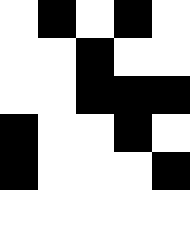[["white", "black", "white", "black", "white"], ["white", "white", "black", "white", "white"], ["white", "white", "black", "black", "black"], ["black", "white", "white", "black", "white"], ["black", "white", "white", "white", "black"], ["white", "white", "white", "white", "white"]]